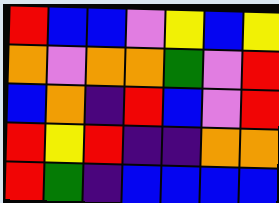[["red", "blue", "blue", "violet", "yellow", "blue", "yellow"], ["orange", "violet", "orange", "orange", "green", "violet", "red"], ["blue", "orange", "indigo", "red", "blue", "violet", "red"], ["red", "yellow", "red", "indigo", "indigo", "orange", "orange"], ["red", "green", "indigo", "blue", "blue", "blue", "blue"]]